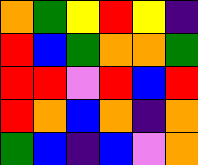[["orange", "green", "yellow", "red", "yellow", "indigo"], ["red", "blue", "green", "orange", "orange", "green"], ["red", "red", "violet", "red", "blue", "red"], ["red", "orange", "blue", "orange", "indigo", "orange"], ["green", "blue", "indigo", "blue", "violet", "orange"]]